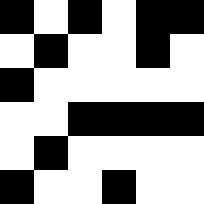[["black", "white", "black", "white", "black", "black"], ["white", "black", "white", "white", "black", "white"], ["black", "white", "white", "white", "white", "white"], ["white", "white", "black", "black", "black", "black"], ["white", "black", "white", "white", "white", "white"], ["black", "white", "white", "black", "white", "white"]]